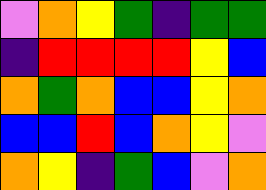[["violet", "orange", "yellow", "green", "indigo", "green", "green"], ["indigo", "red", "red", "red", "red", "yellow", "blue"], ["orange", "green", "orange", "blue", "blue", "yellow", "orange"], ["blue", "blue", "red", "blue", "orange", "yellow", "violet"], ["orange", "yellow", "indigo", "green", "blue", "violet", "orange"]]